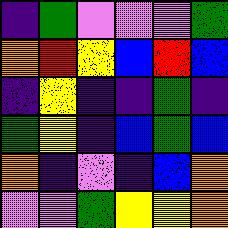[["indigo", "green", "violet", "violet", "violet", "green"], ["orange", "red", "yellow", "blue", "red", "blue"], ["indigo", "yellow", "indigo", "indigo", "green", "indigo"], ["green", "yellow", "indigo", "blue", "green", "blue"], ["orange", "indigo", "violet", "indigo", "blue", "orange"], ["violet", "violet", "green", "yellow", "yellow", "orange"]]